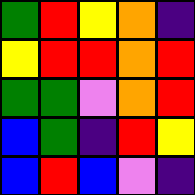[["green", "red", "yellow", "orange", "indigo"], ["yellow", "red", "red", "orange", "red"], ["green", "green", "violet", "orange", "red"], ["blue", "green", "indigo", "red", "yellow"], ["blue", "red", "blue", "violet", "indigo"]]